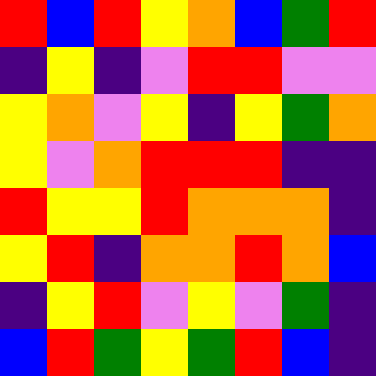[["red", "blue", "red", "yellow", "orange", "blue", "green", "red"], ["indigo", "yellow", "indigo", "violet", "red", "red", "violet", "violet"], ["yellow", "orange", "violet", "yellow", "indigo", "yellow", "green", "orange"], ["yellow", "violet", "orange", "red", "red", "red", "indigo", "indigo"], ["red", "yellow", "yellow", "red", "orange", "orange", "orange", "indigo"], ["yellow", "red", "indigo", "orange", "orange", "red", "orange", "blue"], ["indigo", "yellow", "red", "violet", "yellow", "violet", "green", "indigo"], ["blue", "red", "green", "yellow", "green", "red", "blue", "indigo"]]